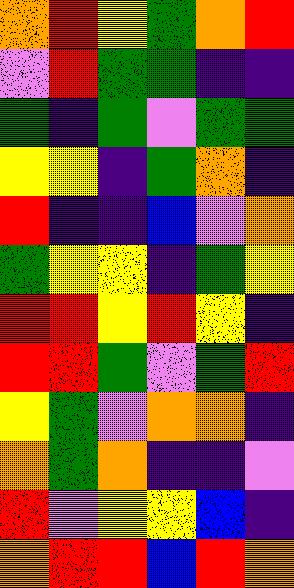[["orange", "red", "yellow", "green", "orange", "red"], ["violet", "red", "green", "green", "indigo", "indigo"], ["green", "indigo", "green", "violet", "green", "green"], ["yellow", "yellow", "indigo", "green", "orange", "indigo"], ["red", "indigo", "indigo", "blue", "violet", "orange"], ["green", "yellow", "yellow", "indigo", "green", "yellow"], ["red", "red", "yellow", "red", "yellow", "indigo"], ["red", "red", "green", "violet", "green", "red"], ["yellow", "green", "violet", "orange", "orange", "indigo"], ["orange", "green", "orange", "indigo", "indigo", "violet"], ["red", "violet", "yellow", "yellow", "blue", "indigo"], ["orange", "red", "red", "blue", "red", "orange"]]